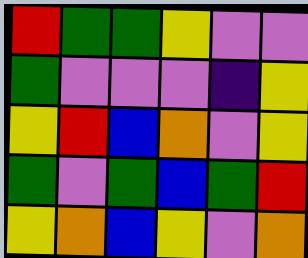[["red", "green", "green", "yellow", "violet", "violet"], ["green", "violet", "violet", "violet", "indigo", "yellow"], ["yellow", "red", "blue", "orange", "violet", "yellow"], ["green", "violet", "green", "blue", "green", "red"], ["yellow", "orange", "blue", "yellow", "violet", "orange"]]